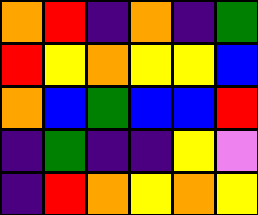[["orange", "red", "indigo", "orange", "indigo", "green"], ["red", "yellow", "orange", "yellow", "yellow", "blue"], ["orange", "blue", "green", "blue", "blue", "red"], ["indigo", "green", "indigo", "indigo", "yellow", "violet"], ["indigo", "red", "orange", "yellow", "orange", "yellow"]]